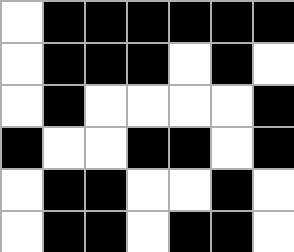[["white", "black", "black", "black", "black", "black", "black"], ["white", "black", "black", "black", "white", "black", "white"], ["white", "black", "white", "white", "white", "white", "black"], ["black", "white", "white", "black", "black", "white", "black"], ["white", "black", "black", "white", "white", "black", "white"], ["white", "black", "black", "white", "black", "black", "white"]]